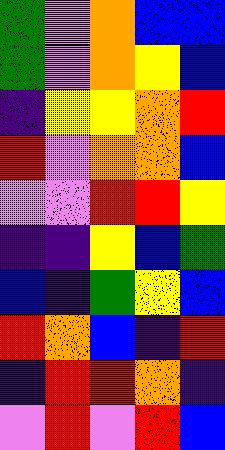[["green", "violet", "orange", "blue", "blue"], ["green", "violet", "orange", "yellow", "blue"], ["indigo", "yellow", "yellow", "orange", "red"], ["red", "violet", "orange", "orange", "blue"], ["violet", "violet", "red", "red", "yellow"], ["indigo", "indigo", "yellow", "blue", "green"], ["blue", "indigo", "green", "yellow", "blue"], ["red", "orange", "blue", "indigo", "red"], ["indigo", "red", "red", "orange", "indigo"], ["violet", "red", "violet", "red", "blue"]]